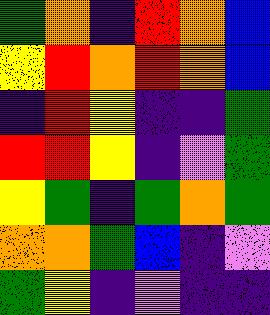[["green", "orange", "indigo", "red", "orange", "blue"], ["yellow", "red", "orange", "red", "orange", "blue"], ["indigo", "red", "yellow", "indigo", "indigo", "green"], ["red", "red", "yellow", "indigo", "violet", "green"], ["yellow", "green", "indigo", "green", "orange", "green"], ["orange", "orange", "green", "blue", "indigo", "violet"], ["green", "yellow", "indigo", "violet", "indigo", "indigo"]]